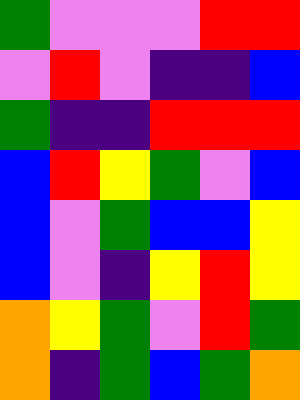[["green", "violet", "violet", "violet", "red", "red"], ["violet", "red", "violet", "indigo", "indigo", "blue"], ["green", "indigo", "indigo", "red", "red", "red"], ["blue", "red", "yellow", "green", "violet", "blue"], ["blue", "violet", "green", "blue", "blue", "yellow"], ["blue", "violet", "indigo", "yellow", "red", "yellow"], ["orange", "yellow", "green", "violet", "red", "green"], ["orange", "indigo", "green", "blue", "green", "orange"]]